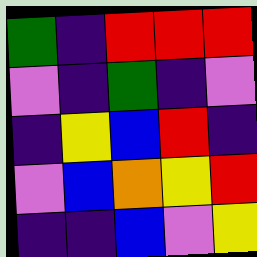[["green", "indigo", "red", "red", "red"], ["violet", "indigo", "green", "indigo", "violet"], ["indigo", "yellow", "blue", "red", "indigo"], ["violet", "blue", "orange", "yellow", "red"], ["indigo", "indigo", "blue", "violet", "yellow"]]